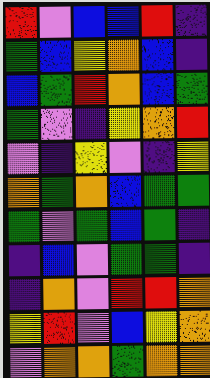[["red", "violet", "blue", "blue", "red", "indigo"], ["green", "blue", "yellow", "orange", "blue", "indigo"], ["blue", "green", "red", "orange", "blue", "green"], ["green", "violet", "indigo", "yellow", "orange", "red"], ["violet", "indigo", "yellow", "violet", "indigo", "yellow"], ["orange", "green", "orange", "blue", "green", "green"], ["green", "violet", "green", "blue", "green", "indigo"], ["indigo", "blue", "violet", "green", "green", "indigo"], ["indigo", "orange", "violet", "red", "red", "orange"], ["yellow", "red", "violet", "blue", "yellow", "orange"], ["violet", "orange", "orange", "green", "orange", "orange"]]